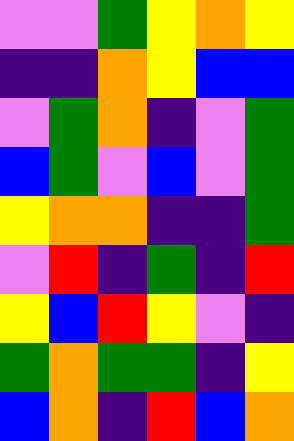[["violet", "violet", "green", "yellow", "orange", "yellow"], ["indigo", "indigo", "orange", "yellow", "blue", "blue"], ["violet", "green", "orange", "indigo", "violet", "green"], ["blue", "green", "violet", "blue", "violet", "green"], ["yellow", "orange", "orange", "indigo", "indigo", "green"], ["violet", "red", "indigo", "green", "indigo", "red"], ["yellow", "blue", "red", "yellow", "violet", "indigo"], ["green", "orange", "green", "green", "indigo", "yellow"], ["blue", "orange", "indigo", "red", "blue", "orange"]]